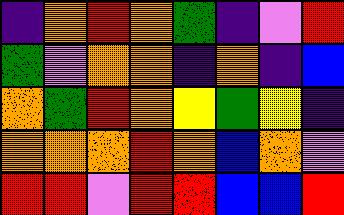[["indigo", "orange", "red", "orange", "green", "indigo", "violet", "red"], ["green", "violet", "orange", "orange", "indigo", "orange", "indigo", "blue"], ["orange", "green", "red", "orange", "yellow", "green", "yellow", "indigo"], ["orange", "orange", "orange", "red", "orange", "blue", "orange", "violet"], ["red", "red", "violet", "red", "red", "blue", "blue", "red"]]